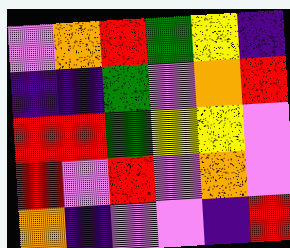[["violet", "orange", "red", "green", "yellow", "indigo"], ["indigo", "indigo", "green", "violet", "orange", "red"], ["red", "red", "green", "yellow", "yellow", "violet"], ["red", "violet", "red", "violet", "orange", "violet"], ["orange", "indigo", "violet", "violet", "indigo", "red"]]